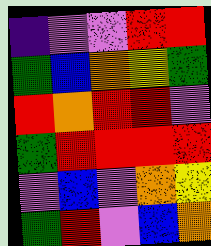[["indigo", "violet", "violet", "red", "red"], ["green", "blue", "orange", "yellow", "green"], ["red", "orange", "red", "red", "violet"], ["green", "red", "red", "red", "red"], ["violet", "blue", "violet", "orange", "yellow"], ["green", "red", "violet", "blue", "orange"]]